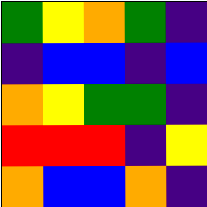[["green", "yellow", "orange", "green", "indigo"], ["indigo", "blue", "blue", "indigo", "blue"], ["orange", "yellow", "green", "green", "indigo"], ["red", "red", "red", "indigo", "yellow"], ["orange", "blue", "blue", "orange", "indigo"]]